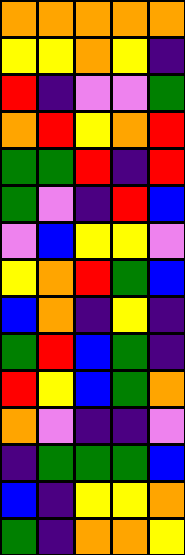[["orange", "orange", "orange", "orange", "orange"], ["yellow", "yellow", "orange", "yellow", "indigo"], ["red", "indigo", "violet", "violet", "green"], ["orange", "red", "yellow", "orange", "red"], ["green", "green", "red", "indigo", "red"], ["green", "violet", "indigo", "red", "blue"], ["violet", "blue", "yellow", "yellow", "violet"], ["yellow", "orange", "red", "green", "blue"], ["blue", "orange", "indigo", "yellow", "indigo"], ["green", "red", "blue", "green", "indigo"], ["red", "yellow", "blue", "green", "orange"], ["orange", "violet", "indigo", "indigo", "violet"], ["indigo", "green", "green", "green", "blue"], ["blue", "indigo", "yellow", "yellow", "orange"], ["green", "indigo", "orange", "orange", "yellow"]]